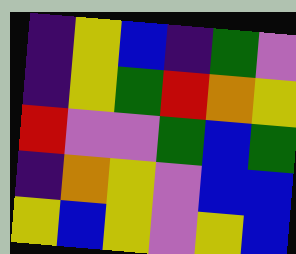[["indigo", "yellow", "blue", "indigo", "green", "violet"], ["indigo", "yellow", "green", "red", "orange", "yellow"], ["red", "violet", "violet", "green", "blue", "green"], ["indigo", "orange", "yellow", "violet", "blue", "blue"], ["yellow", "blue", "yellow", "violet", "yellow", "blue"]]